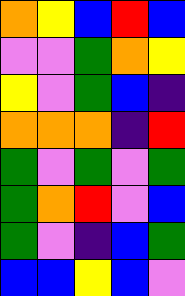[["orange", "yellow", "blue", "red", "blue"], ["violet", "violet", "green", "orange", "yellow"], ["yellow", "violet", "green", "blue", "indigo"], ["orange", "orange", "orange", "indigo", "red"], ["green", "violet", "green", "violet", "green"], ["green", "orange", "red", "violet", "blue"], ["green", "violet", "indigo", "blue", "green"], ["blue", "blue", "yellow", "blue", "violet"]]